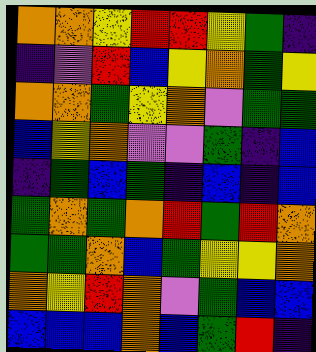[["orange", "orange", "yellow", "red", "red", "yellow", "green", "indigo"], ["indigo", "violet", "red", "blue", "yellow", "orange", "green", "yellow"], ["orange", "orange", "green", "yellow", "orange", "violet", "green", "green"], ["blue", "yellow", "orange", "violet", "violet", "green", "indigo", "blue"], ["indigo", "green", "blue", "green", "indigo", "blue", "indigo", "blue"], ["green", "orange", "green", "orange", "red", "green", "red", "orange"], ["green", "green", "orange", "blue", "green", "yellow", "yellow", "orange"], ["orange", "yellow", "red", "orange", "violet", "green", "blue", "blue"], ["blue", "blue", "blue", "orange", "blue", "green", "red", "indigo"]]